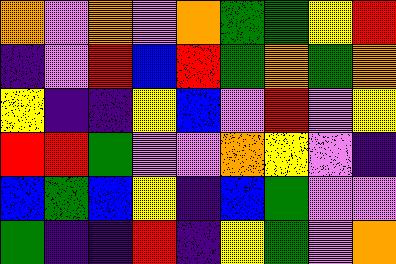[["orange", "violet", "orange", "violet", "orange", "green", "green", "yellow", "red"], ["indigo", "violet", "red", "blue", "red", "green", "orange", "green", "orange"], ["yellow", "indigo", "indigo", "yellow", "blue", "violet", "red", "violet", "yellow"], ["red", "red", "green", "violet", "violet", "orange", "yellow", "violet", "indigo"], ["blue", "green", "blue", "yellow", "indigo", "blue", "green", "violet", "violet"], ["green", "indigo", "indigo", "red", "indigo", "yellow", "green", "violet", "orange"]]